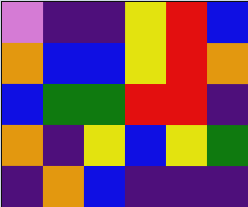[["violet", "indigo", "indigo", "yellow", "red", "blue"], ["orange", "blue", "blue", "yellow", "red", "orange"], ["blue", "green", "green", "red", "red", "indigo"], ["orange", "indigo", "yellow", "blue", "yellow", "green"], ["indigo", "orange", "blue", "indigo", "indigo", "indigo"]]